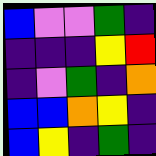[["blue", "violet", "violet", "green", "indigo"], ["indigo", "indigo", "indigo", "yellow", "red"], ["indigo", "violet", "green", "indigo", "orange"], ["blue", "blue", "orange", "yellow", "indigo"], ["blue", "yellow", "indigo", "green", "indigo"]]